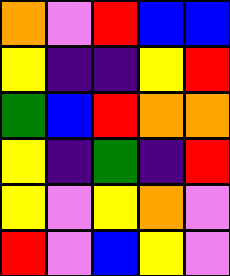[["orange", "violet", "red", "blue", "blue"], ["yellow", "indigo", "indigo", "yellow", "red"], ["green", "blue", "red", "orange", "orange"], ["yellow", "indigo", "green", "indigo", "red"], ["yellow", "violet", "yellow", "orange", "violet"], ["red", "violet", "blue", "yellow", "violet"]]